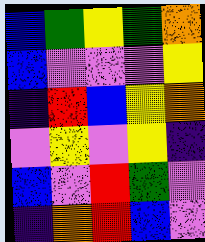[["blue", "green", "yellow", "green", "orange"], ["blue", "violet", "violet", "violet", "yellow"], ["indigo", "red", "blue", "yellow", "orange"], ["violet", "yellow", "violet", "yellow", "indigo"], ["blue", "violet", "red", "green", "violet"], ["indigo", "orange", "red", "blue", "violet"]]